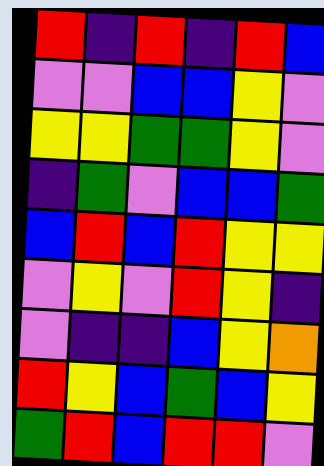[["red", "indigo", "red", "indigo", "red", "blue"], ["violet", "violet", "blue", "blue", "yellow", "violet"], ["yellow", "yellow", "green", "green", "yellow", "violet"], ["indigo", "green", "violet", "blue", "blue", "green"], ["blue", "red", "blue", "red", "yellow", "yellow"], ["violet", "yellow", "violet", "red", "yellow", "indigo"], ["violet", "indigo", "indigo", "blue", "yellow", "orange"], ["red", "yellow", "blue", "green", "blue", "yellow"], ["green", "red", "blue", "red", "red", "violet"]]